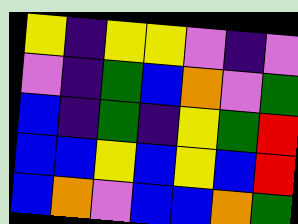[["yellow", "indigo", "yellow", "yellow", "violet", "indigo", "violet"], ["violet", "indigo", "green", "blue", "orange", "violet", "green"], ["blue", "indigo", "green", "indigo", "yellow", "green", "red"], ["blue", "blue", "yellow", "blue", "yellow", "blue", "red"], ["blue", "orange", "violet", "blue", "blue", "orange", "green"]]